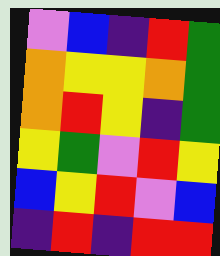[["violet", "blue", "indigo", "red", "green"], ["orange", "yellow", "yellow", "orange", "green"], ["orange", "red", "yellow", "indigo", "green"], ["yellow", "green", "violet", "red", "yellow"], ["blue", "yellow", "red", "violet", "blue"], ["indigo", "red", "indigo", "red", "red"]]